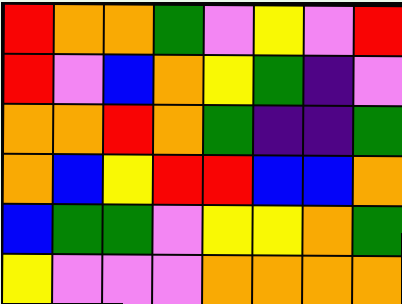[["red", "orange", "orange", "green", "violet", "yellow", "violet", "red"], ["red", "violet", "blue", "orange", "yellow", "green", "indigo", "violet"], ["orange", "orange", "red", "orange", "green", "indigo", "indigo", "green"], ["orange", "blue", "yellow", "red", "red", "blue", "blue", "orange"], ["blue", "green", "green", "violet", "yellow", "yellow", "orange", "green"], ["yellow", "violet", "violet", "violet", "orange", "orange", "orange", "orange"]]